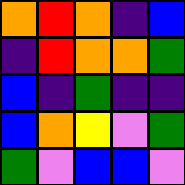[["orange", "red", "orange", "indigo", "blue"], ["indigo", "red", "orange", "orange", "green"], ["blue", "indigo", "green", "indigo", "indigo"], ["blue", "orange", "yellow", "violet", "green"], ["green", "violet", "blue", "blue", "violet"]]